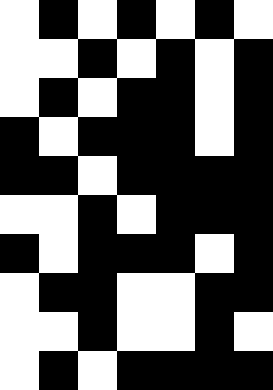[["white", "black", "white", "black", "white", "black", "white"], ["white", "white", "black", "white", "black", "white", "black"], ["white", "black", "white", "black", "black", "white", "black"], ["black", "white", "black", "black", "black", "white", "black"], ["black", "black", "white", "black", "black", "black", "black"], ["white", "white", "black", "white", "black", "black", "black"], ["black", "white", "black", "black", "black", "white", "black"], ["white", "black", "black", "white", "white", "black", "black"], ["white", "white", "black", "white", "white", "black", "white"], ["white", "black", "white", "black", "black", "black", "black"]]